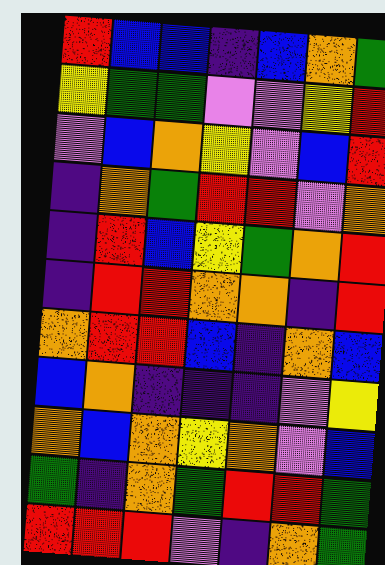[["red", "blue", "blue", "indigo", "blue", "orange", "green"], ["yellow", "green", "green", "violet", "violet", "yellow", "red"], ["violet", "blue", "orange", "yellow", "violet", "blue", "red"], ["indigo", "orange", "green", "red", "red", "violet", "orange"], ["indigo", "red", "blue", "yellow", "green", "orange", "red"], ["indigo", "red", "red", "orange", "orange", "indigo", "red"], ["orange", "red", "red", "blue", "indigo", "orange", "blue"], ["blue", "orange", "indigo", "indigo", "indigo", "violet", "yellow"], ["orange", "blue", "orange", "yellow", "orange", "violet", "blue"], ["green", "indigo", "orange", "green", "red", "red", "green"], ["red", "red", "red", "violet", "indigo", "orange", "green"]]